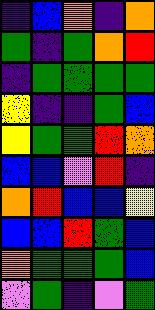[["indigo", "blue", "orange", "indigo", "orange"], ["green", "indigo", "green", "orange", "red"], ["indigo", "green", "green", "green", "green"], ["yellow", "indigo", "indigo", "green", "blue"], ["yellow", "green", "green", "red", "orange"], ["blue", "blue", "violet", "red", "indigo"], ["orange", "red", "blue", "blue", "yellow"], ["blue", "blue", "red", "green", "blue"], ["orange", "green", "green", "green", "blue"], ["violet", "green", "indigo", "violet", "green"]]